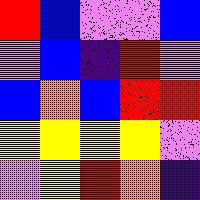[["red", "blue", "violet", "violet", "blue"], ["violet", "blue", "indigo", "red", "violet"], ["blue", "orange", "blue", "red", "red"], ["yellow", "yellow", "yellow", "yellow", "violet"], ["violet", "yellow", "red", "orange", "indigo"]]